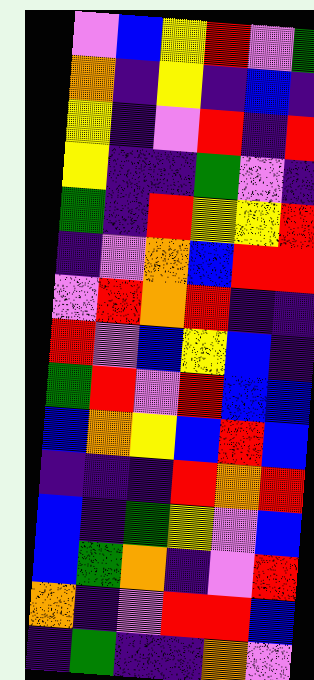[["violet", "blue", "yellow", "red", "violet", "green"], ["orange", "indigo", "yellow", "indigo", "blue", "indigo"], ["yellow", "indigo", "violet", "red", "indigo", "red"], ["yellow", "indigo", "indigo", "green", "violet", "indigo"], ["green", "indigo", "red", "yellow", "yellow", "red"], ["indigo", "violet", "orange", "blue", "red", "red"], ["violet", "red", "orange", "red", "indigo", "indigo"], ["red", "violet", "blue", "yellow", "blue", "indigo"], ["green", "red", "violet", "red", "blue", "blue"], ["blue", "orange", "yellow", "blue", "red", "blue"], ["indigo", "indigo", "indigo", "red", "orange", "red"], ["blue", "indigo", "green", "yellow", "violet", "blue"], ["blue", "green", "orange", "indigo", "violet", "red"], ["orange", "indigo", "violet", "red", "red", "blue"], ["indigo", "green", "indigo", "indigo", "orange", "violet"]]